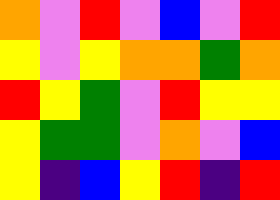[["orange", "violet", "red", "violet", "blue", "violet", "red"], ["yellow", "violet", "yellow", "orange", "orange", "green", "orange"], ["red", "yellow", "green", "violet", "red", "yellow", "yellow"], ["yellow", "green", "green", "violet", "orange", "violet", "blue"], ["yellow", "indigo", "blue", "yellow", "red", "indigo", "red"]]